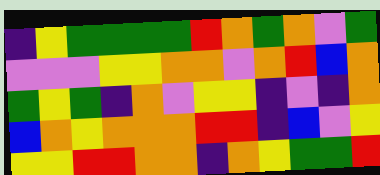[["indigo", "yellow", "green", "green", "green", "green", "red", "orange", "green", "orange", "violet", "green"], ["violet", "violet", "violet", "yellow", "yellow", "orange", "orange", "violet", "orange", "red", "blue", "orange"], ["green", "yellow", "green", "indigo", "orange", "violet", "yellow", "yellow", "indigo", "violet", "indigo", "orange"], ["blue", "orange", "yellow", "orange", "orange", "orange", "red", "red", "indigo", "blue", "violet", "yellow"], ["yellow", "yellow", "red", "red", "orange", "orange", "indigo", "orange", "yellow", "green", "green", "red"]]